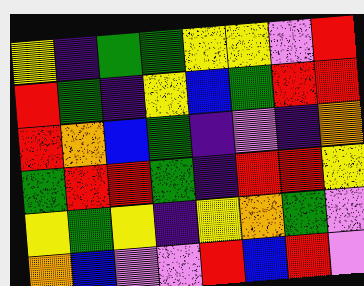[["yellow", "indigo", "green", "green", "yellow", "yellow", "violet", "red"], ["red", "green", "indigo", "yellow", "blue", "green", "red", "red"], ["red", "orange", "blue", "green", "indigo", "violet", "indigo", "orange"], ["green", "red", "red", "green", "indigo", "red", "red", "yellow"], ["yellow", "green", "yellow", "indigo", "yellow", "orange", "green", "violet"], ["orange", "blue", "violet", "violet", "red", "blue", "red", "violet"]]